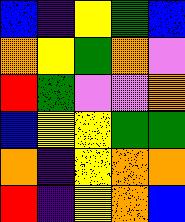[["blue", "indigo", "yellow", "green", "blue"], ["orange", "yellow", "green", "orange", "violet"], ["red", "green", "violet", "violet", "orange"], ["blue", "yellow", "yellow", "green", "green"], ["orange", "indigo", "yellow", "orange", "orange"], ["red", "indigo", "yellow", "orange", "blue"]]